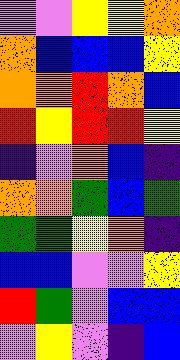[["violet", "violet", "yellow", "yellow", "orange"], ["orange", "blue", "blue", "blue", "yellow"], ["orange", "orange", "red", "orange", "blue"], ["red", "yellow", "red", "red", "yellow"], ["indigo", "violet", "orange", "blue", "indigo"], ["orange", "orange", "green", "blue", "green"], ["green", "green", "yellow", "orange", "indigo"], ["blue", "blue", "violet", "violet", "yellow"], ["red", "green", "violet", "blue", "blue"], ["violet", "yellow", "violet", "indigo", "blue"]]